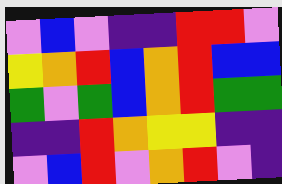[["violet", "blue", "violet", "indigo", "indigo", "red", "red", "violet"], ["yellow", "orange", "red", "blue", "orange", "red", "blue", "blue"], ["green", "violet", "green", "blue", "orange", "red", "green", "green"], ["indigo", "indigo", "red", "orange", "yellow", "yellow", "indigo", "indigo"], ["violet", "blue", "red", "violet", "orange", "red", "violet", "indigo"]]